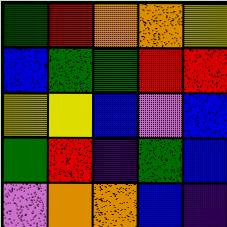[["green", "red", "orange", "orange", "yellow"], ["blue", "green", "green", "red", "red"], ["yellow", "yellow", "blue", "violet", "blue"], ["green", "red", "indigo", "green", "blue"], ["violet", "orange", "orange", "blue", "indigo"]]